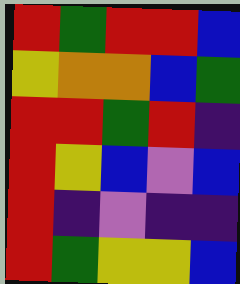[["red", "green", "red", "red", "blue"], ["yellow", "orange", "orange", "blue", "green"], ["red", "red", "green", "red", "indigo"], ["red", "yellow", "blue", "violet", "blue"], ["red", "indigo", "violet", "indigo", "indigo"], ["red", "green", "yellow", "yellow", "blue"]]